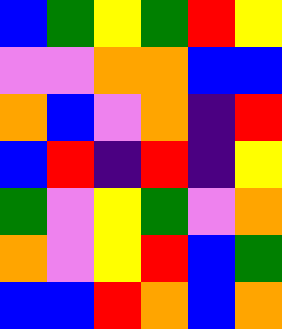[["blue", "green", "yellow", "green", "red", "yellow"], ["violet", "violet", "orange", "orange", "blue", "blue"], ["orange", "blue", "violet", "orange", "indigo", "red"], ["blue", "red", "indigo", "red", "indigo", "yellow"], ["green", "violet", "yellow", "green", "violet", "orange"], ["orange", "violet", "yellow", "red", "blue", "green"], ["blue", "blue", "red", "orange", "blue", "orange"]]